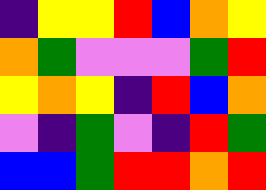[["indigo", "yellow", "yellow", "red", "blue", "orange", "yellow"], ["orange", "green", "violet", "violet", "violet", "green", "red"], ["yellow", "orange", "yellow", "indigo", "red", "blue", "orange"], ["violet", "indigo", "green", "violet", "indigo", "red", "green"], ["blue", "blue", "green", "red", "red", "orange", "red"]]